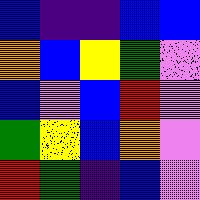[["blue", "indigo", "indigo", "blue", "blue"], ["orange", "blue", "yellow", "green", "violet"], ["blue", "violet", "blue", "red", "violet"], ["green", "yellow", "blue", "orange", "violet"], ["red", "green", "indigo", "blue", "violet"]]